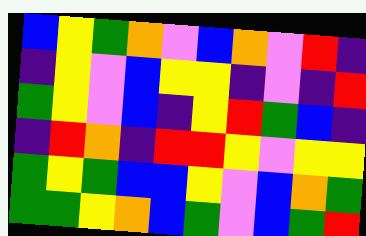[["blue", "yellow", "green", "orange", "violet", "blue", "orange", "violet", "red", "indigo"], ["indigo", "yellow", "violet", "blue", "yellow", "yellow", "indigo", "violet", "indigo", "red"], ["green", "yellow", "violet", "blue", "indigo", "yellow", "red", "green", "blue", "indigo"], ["indigo", "red", "orange", "indigo", "red", "red", "yellow", "violet", "yellow", "yellow"], ["green", "yellow", "green", "blue", "blue", "yellow", "violet", "blue", "orange", "green"], ["green", "green", "yellow", "orange", "blue", "green", "violet", "blue", "green", "red"]]